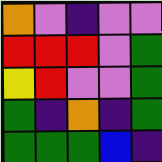[["orange", "violet", "indigo", "violet", "violet"], ["red", "red", "red", "violet", "green"], ["yellow", "red", "violet", "violet", "green"], ["green", "indigo", "orange", "indigo", "green"], ["green", "green", "green", "blue", "indigo"]]